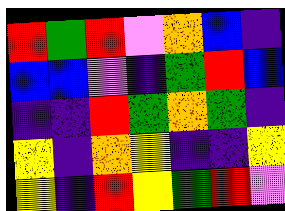[["red", "green", "red", "violet", "orange", "blue", "indigo"], ["blue", "blue", "violet", "indigo", "green", "red", "blue"], ["indigo", "indigo", "red", "green", "orange", "green", "indigo"], ["yellow", "indigo", "orange", "yellow", "indigo", "indigo", "yellow"], ["yellow", "indigo", "red", "yellow", "green", "red", "violet"]]